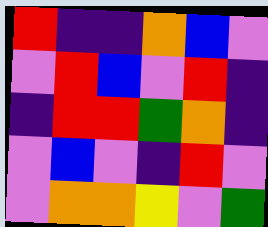[["red", "indigo", "indigo", "orange", "blue", "violet"], ["violet", "red", "blue", "violet", "red", "indigo"], ["indigo", "red", "red", "green", "orange", "indigo"], ["violet", "blue", "violet", "indigo", "red", "violet"], ["violet", "orange", "orange", "yellow", "violet", "green"]]